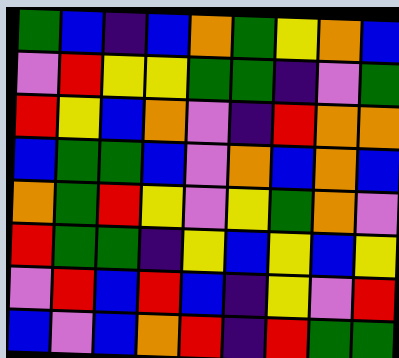[["green", "blue", "indigo", "blue", "orange", "green", "yellow", "orange", "blue"], ["violet", "red", "yellow", "yellow", "green", "green", "indigo", "violet", "green"], ["red", "yellow", "blue", "orange", "violet", "indigo", "red", "orange", "orange"], ["blue", "green", "green", "blue", "violet", "orange", "blue", "orange", "blue"], ["orange", "green", "red", "yellow", "violet", "yellow", "green", "orange", "violet"], ["red", "green", "green", "indigo", "yellow", "blue", "yellow", "blue", "yellow"], ["violet", "red", "blue", "red", "blue", "indigo", "yellow", "violet", "red"], ["blue", "violet", "blue", "orange", "red", "indigo", "red", "green", "green"]]